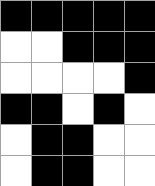[["black", "black", "black", "black", "black"], ["white", "white", "black", "black", "black"], ["white", "white", "white", "white", "black"], ["black", "black", "white", "black", "white"], ["white", "black", "black", "white", "white"], ["white", "black", "black", "white", "white"]]